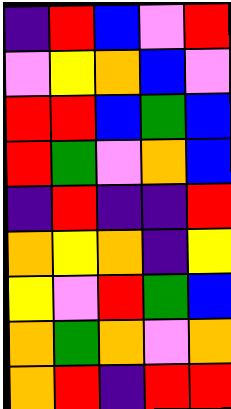[["indigo", "red", "blue", "violet", "red"], ["violet", "yellow", "orange", "blue", "violet"], ["red", "red", "blue", "green", "blue"], ["red", "green", "violet", "orange", "blue"], ["indigo", "red", "indigo", "indigo", "red"], ["orange", "yellow", "orange", "indigo", "yellow"], ["yellow", "violet", "red", "green", "blue"], ["orange", "green", "orange", "violet", "orange"], ["orange", "red", "indigo", "red", "red"]]